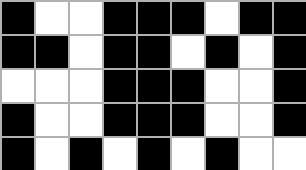[["black", "white", "white", "black", "black", "black", "white", "black", "black"], ["black", "black", "white", "black", "black", "white", "black", "white", "black"], ["white", "white", "white", "black", "black", "black", "white", "white", "black"], ["black", "white", "white", "black", "black", "black", "white", "white", "black"], ["black", "white", "black", "white", "black", "white", "black", "white", "white"]]